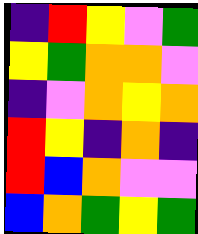[["indigo", "red", "yellow", "violet", "green"], ["yellow", "green", "orange", "orange", "violet"], ["indigo", "violet", "orange", "yellow", "orange"], ["red", "yellow", "indigo", "orange", "indigo"], ["red", "blue", "orange", "violet", "violet"], ["blue", "orange", "green", "yellow", "green"]]